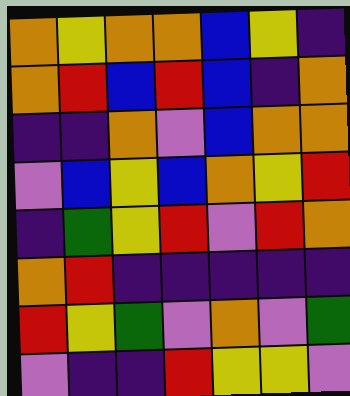[["orange", "yellow", "orange", "orange", "blue", "yellow", "indigo"], ["orange", "red", "blue", "red", "blue", "indigo", "orange"], ["indigo", "indigo", "orange", "violet", "blue", "orange", "orange"], ["violet", "blue", "yellow", "blue", "orange", "yellow", "red"], ["indigo", "green", "yellow", "red", "violet", "red", "orange"], ["orange", "red", "indigo", "indigo", "indigo", "indigo", "indigo"], ["red", "yellow", "green", "violet", "orange", "violet", "green"], ["violet", "indigo", "indigo", "red", "yellow", "yellow", "violet"]]